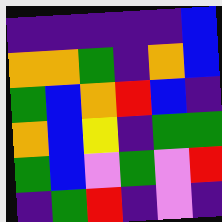[["indigo", "indigo", "indigo", "indigo", "indigo", "blue"], ["orange", "orange", "green", "indigo", "orange", "blue"], ["green", "blue", "orange", "red", "blue", "indigo"], ["orange", "blue", "yellow", "indigo", "green", "green"], ["green", "blue", "violet", "green", "violet", "red"], ["indigo", "green", "red", "indigo", "violet", "indigo"]]